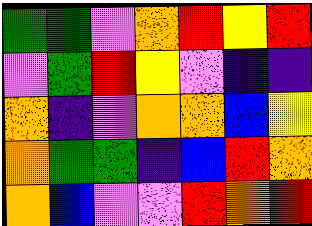[["green", "green", "violet", "orange", "red", "yellow", "red"], ["violet", "green", "red", "yellow", "violet", "indigo", "indigo"], ["orange", "indigo", "violet", "orange", "orange", "blue", "yellow"], ["orange", "green", "green", "indigo", "blue", "red", "orange"], ["orange", "blue", "violet", "violet", "red", "orange", "red"]]